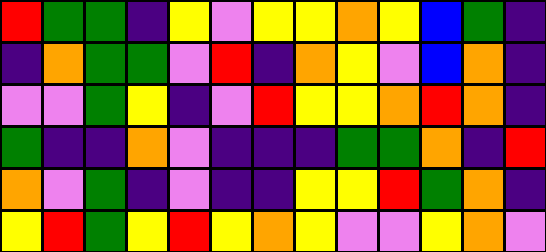[["red", "green", "green", "indigo", "yellow", "violet", "yellow", "yellow", "orange", "yellow", "blue", "green", "indigo"], ["indigo", "orange", "green", "green", "violet", "red", "indigo", "orange", "yellow", "violet", "blue", "orange", "indigo"], ["violet", "violet", "green", "yellow", "indigo", "violet", "red", "yellow", "yellow", "orange", "red", "orange", "indigo"], ["green", "indigo", "indigo", "orange", "violet", "indigo", "indigo", "indigo", "green", "green", "orange", "indigo", "red"], ["orange", "violet", "green", "indigo", "violet", "indigo", "indigo", "yellow", "yellow", "red", "green", "orange", "indigo"], ["yellow", "red", "green", "yellow", "red", "yellow", "orange", "yellow", "violet", "violet", "yellow", "orange", "violet"]]